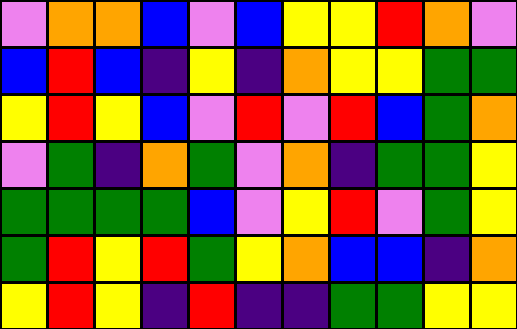[["violet", "orange", "orange", "blue", "violet", "blue", "yellow", "yellow", "red", "orange", "violet"], ["blue", "red", "blue", "indigo", "yellow", "indigo", "orange", "yellow", "yellow", "green", "green"], ["yellow", "red", "yellow", "blue", "violet", "red", "violet", "red", "blue", "green", "orange"], ["violet", "green", "indigo", "orange", "green", "violet", "orange", "indigo", "green", "green", "yellow"], ["green", "green", "green", "green", "blue", "violet", "yellow", "red", "violet", "green", "yellow"], ["green", "red", "yellow", "red", "green", "yellow", "orange", "blue", "blue", "indigo", "orange"], ["yellow", "red", "yellow", "indigo", "red", "indigo", "indigo", "green", "green", "yellow", "yellow"]]